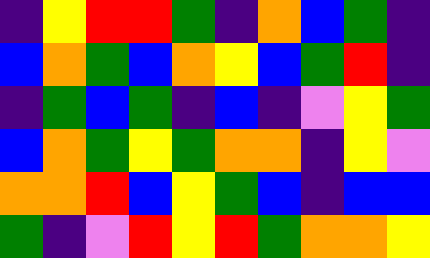[["indigo", "yellow", "red", "red", "green", "indigo", "orange", "blue", "green", "indigo"], ["blue", "orange", "green", "blue", "orange", "yellow", "blue", "green", "red", "indigo"], ["indigo", "green", "blue", "green", "indigo", "blue", "indigo", "violet", "yellow", "green"], ["blue", "orange", "green", "yellow", "green", "orange", "orange", "indigo", "yellow", "violet"], ["orange", "orange", "red", "blue", "yellow", "green", "blue", "indigo", "blue", "blue"], ["green", "indigo", "violet", "red", "yellow", "red", "green", "orange", "orange", "yellow"]]